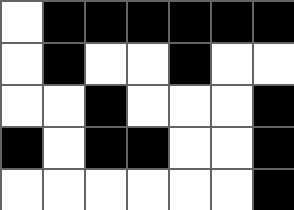[["white", "black", "black", "black", "black", "black", "black"], ["white", "black", "white", "white", "black", "white", "white"], ["white", "white", "black", "white", "white", "white", "black"], ["black", "white", "black", "black", "white", "white", "black"], ["white", "white", "white", "white", "white", "white", "black"]]